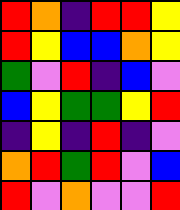[["red", "orange", "indigo", "red", "red", "yellow"], ["red", "yellow", "blue", "blue", "orange", "yellow"], ["green", "violet", "red", "indigo", "blue", "violet"], ["blue", "yellow", "green", "green", "yellow", "red"], ["indigo", "yellow", "indigo", "red", "indigo", "violet"], ["orange", "red", "green", "red", "violet", "blue"], ["red", "violet", "orange", "violet", "violet", "red"]]